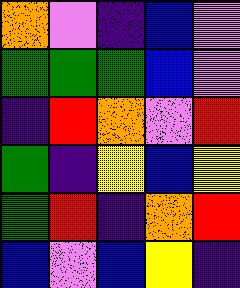[["orange", "violet", "indigo", "blue", "violet"], ["green", "green", "green", "blue", "violet"], ["indigo", "red", "orange", "violet", "red"], ["green", "indigo", "yellow", "blue", "yellow"], ["green", "red", "indigo", "orange", "red"], ["blue", "violet", "blue", "yellow", "indigo"]]